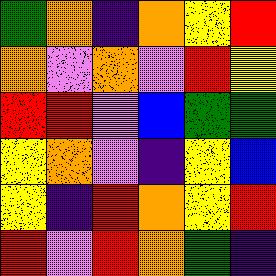[["green", "orange", "indigo", "orange", "yellow", "red"], ["orange", "violet", "orange", "violet", "red", "yellow"], ["red", "red", "violet", "blue", "green", "green"], ["yellow", "orange", "violet", "indigo", "yellow", "blue"], ["yellow", "indigo", "red", "orange", "yellow", "red"], ["red", "violet", "red", "orange", "green", "indigo"]]